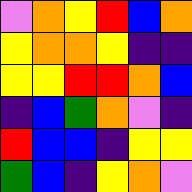[["violet", "orange", "yellow", "red", "blue", "orange"], ["yellow", "orange", "orange", "yellow", "indigo", "indigo"], ["yellow", "yellow", "red", "red", "orange", "blue"], ["indigo", "blue", "green", "orange", "violet", "indigo"], ["red", "blue", "blue", "indigo", "yellow", "yellow"], ["green", "blue", "indigo", "yellow", "orange", "violet"]]